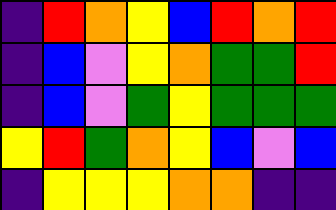[["indigo", "red", "orange", "yellow", "blue", "red", "orange", "red"], ["indigo", "blue", "violet", "yellow", "orange", "green", "green", "red"], ["indigo", "blue", "violet", "green", "yellow", "green", "green", "green"], ["yellow", "red", "green", "orange", "yellow", "blue", "violet", "blue"], ["indigo", "yellow", "yellow", "yellow", "orange", "orange", "indigo", "indigo"]]